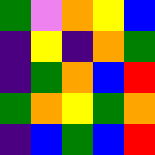[["green", "violet", "orange", "yellow", "blue"], ["indigo", "yellow", "indigo", "orange", "green"], ["indigo", "green", "orange", "blue", "red"], ["green", "orange", "yellow", "green", "orange"], ["indigo", "blue", "green", "blue", "red"]]